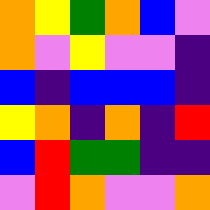[["orange", "yellow", "green", "orange", "blue", "violet"], ["orange", "violet", "yellow", "violet", "violet", "indigo"], ["blue", "indigo", "blue", "blue", "blue", "indigo"], ["yellow", "orange", "indigo", "orange", "indigo", "red"], ["blue", "red", "green", "green", "indigo", "indigo"], ["violet", "red", "orange", "violet", "violet", "orange"]]